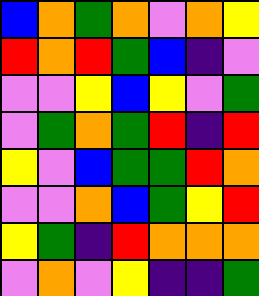[["blue", "orange", "green", "orange", "violet", "orange", "yellow"], ["red", "orange", "red", "green", "blue", "indigo", "violet"], ["violet", "violet", "yellow", "blue", "yellow", "violet", "green"], ["violet", "green", "orange", "green", "red", "indigo", "red"], ["yellow", "violet", "blue", "green", "green", "red", "orange"], ["violet", "violet", "orange", "blue", "green", "yellow", "red"], ["yellow", "green", "indigo", "red", "orange", "orange", "orange"], ["violet", "orange", "violet", "yellow", "indigo", "indigo", "green"]]